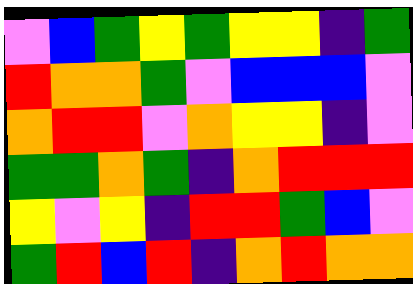[["violet", "blue", "green", "yellow", "green", "yellow", "yellow", "indigo", "green"], ["red", "orange", "orange", "green", "violet", "blue", "blue", "blue", "violet"], ["orange", "red", "red", "violet", "orange", "yellow", "yellow", "indigo", "violet"], ["green", "green", "orange", "green", "indigo", "orange", "red", "red", "red"], ["yellow", "violet", "yellow", "indigo", "red", "red", "green", "blue", "violet"], ["green", "red", "blue", "red", "indigo", "orange", "red", "orange", "orange"]]